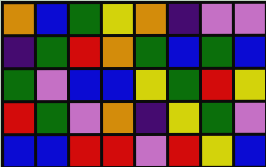[["orange", "blue", "green", "yellow", "orange", "indigo", "violet", "violet"], ["indigo", "green", "red", "orange", "green", "blue", "green", "blue"], ["green", "violet", "blue", "blue", "yellow", "green", "red", "yellow"], ["red", "green", "violet", "orange", "indigo", "yellow", "green", "violet"], ["blue", "blue", "red", "red", "violet", "red", "yellow", "blue"]]